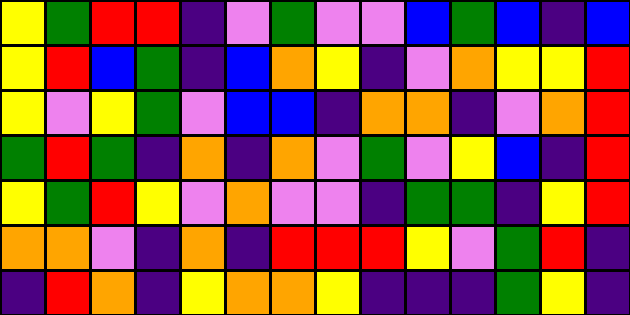[["yellow", "green", "red", "red", "indigo", "violet", "green", "violet", "violet", "blue", "green", "blue", "indigo", "blue"], ["yellow", "red", "blue", "green", "indigo", "blue", "orange", "yellow", "indigo", "violet", "orange", "yellow", "yellow", "red"], ["yellow", "violet", "yellow", "green", "violet", "blue", "blue", "indigo", "orange", "orange", "indigo", "violet", "orange", "red"], ["green", "red", "green", "indigo", "orange", "indigo", "orange", "violet", "green", "violet", "yellow", "blue", "indigo", "red"], ["yellow", "green", "red", "yellow", "violet", "orange", "violet", "violet", "indigo", "green", "green", "indigo", "yellow", "red"], ["orange", "orange", "violet", "indigo", "orange", "indigo", "red", "red", "red", "yellow", "violet", "green", "red", "indigo"], ["indigo", "red", "orange", "indigo", "yellow", "orange", "orange", "yellow", "indigo", "indigo", "indigo", "green", "yellow", "indigo"]]